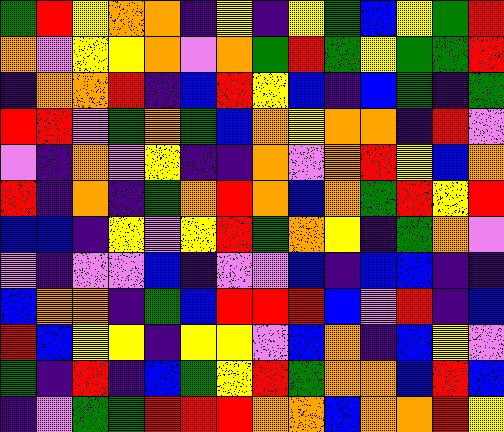[["green", "red", "yellow", "orange", "orange", "indigo", "yellow", "indigo", "yellow", "green", "blue", "yellow", "green", "red"], ["orange", "violet", "yellow", "yellow", "orange", "violet", "orange", "green", "red", "green", "yellow", "green", "green", "red"], ["indigo", "orange", "orange", "red", "indigo", "blue", "red", "yellow", "blue", "indigo", "blue", "green", "indigo", "green"], ["red", "red", "violet", "green", "orange", "green", "blue", "orange", "yellow", "orange", "orange", "indigo", "red", "violet"], ["violet", "indigo", "orange", "violet", "yellow", "indigo", "indigo", "orange", "violet", "orange", "red", "yellow", "blue", "orange"], ["red", "indigo", "orange", "indigo", "green", "orange", "red", "orange", "blue", "orange", "green", "red", "yellow", "red"], ["blue", "blue", "indigo", "yellow", "violet", "yellow", "red", "green", "orange", "yellow", "indigo", "green", "orange", "violet"], ["violet", "indigo", "violet", "violet", "blue", "indigo", "violet", "violet", "blue", "indigo", "blue", "blue", "indigo", "indigo"], ["blue", "orange", "orange", "indigo", "green", "blue", "red", "red", "red", "blue", "violet", "red", "indigo", "blue"], ["red", "blue", "yellow", "yellow", "indigo", "yellow", "yellow", "violet", "blue", "orange", "indigo", "blue", "yellow", "violet"], ["green", "indigo", "red", "indigo", "blue", "green", "yellow", "red", "green", "orange", "orange", "blue", "red", "blue"], ["indigo", "violet", "green", "green", "red", "red", "red", "orange", "orange", "blue", "orange", "orange", "red", "yellow"]]